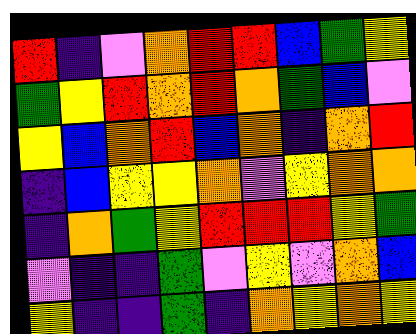[["red", "indigo", "violet", "orange", "red", "red", "blue", "green", "yellow"], ["green", "yellow", "red", "orange", "red", "orange", "green", "blue", "violet"], ["yellow", "blue", "orange", "red", "blue", "orange", "indigo", "orange", "red"], ["indigo", "blue", "yellow", "yellow", "orange", "violet", "yellow", "orange", "orange"], ["indigo", "orange", "green", "yellow", "red", "red", "red", "yellow", "green"], ["violet", "indigo", "indigo", "green", "violet", "yellow", "violet", "orange", "blue"], ["yellow", "indigo", "indigo", "green", "indigo", "orange", "yellow", "orange", "yellow"]]